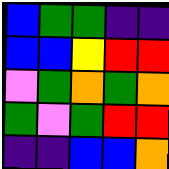[["blue", "green", "green", "indigo", "indigo"], ["blue", "blue", "yellow", "red", "red"], ["violet", "green", "orange", "green", "orange"], ["green", "violet", "green", "red", "red"], ["indigo", "indigo", "blue", "blue", "orange"]]